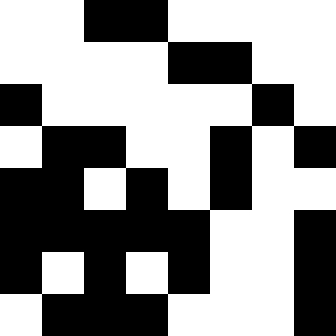[["white", "white", "black", "black", "white", "white", "white", "white"], ["white", "white", "white", "white", "black", "black", "white", "white"], ["black", "white", "white", "white", "white", "white", "black", "white"], ["white", "black", "black", "white", "white", "black", "white", "black"], ["black", "black", "white", "black", "white", "black", "white", "white"], ["black", "black", "black", "black", "black", "white", "white", "black"], ["black", "white", "black", "white", "black", "white", "white", "black"], ["white", "black", "black", "black", "white", "white", "white", "black"]]